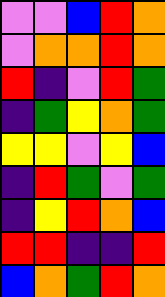[["violet", "violet", "blue", "red", "orange"], ["violet", "orange", "orange", "red", "orange"], ["red", "indigo", "violet", "red", "green"], ["indigo", "green", "yellow", "orange", "green"], ["yellow", "yellow", "violet", "yellow", "blue"], ["indigo", "red", "green", "violet", "green"], ["indigo", "yellow", "red", "orange", "blue"], ["red", "red", "indigo", "indigo", "red"], ["blue", "orange", "green", "red", "orange"]]